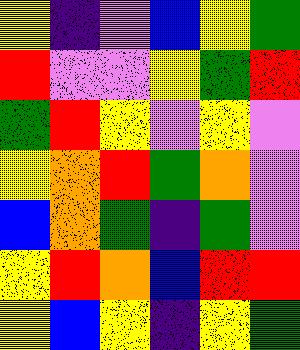[["yellow", "indigo", "violet", "blue", "yellow", "green"], ["red", "violet", "violet", "yellow", "green", "red"], ["green", "red", "yellow", "violet", "yellow", "violet"], ["yellow", "orange", "red", "green", "orange", "violet"], ["blue", "orange", "green", "indigo", "green", "violet"], ["yellow", "red", "orange", "blue", "red", "red"], ["yellow", "blue", "yellow", "indigo", "yellow", "green"]]